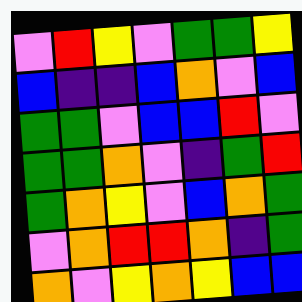[["violet", "red", "yellow", "violet", "green", "green", "yellow"], ["blue", "indigo", "indigo", "blue", "orange", "violet", "blue"], ["green", "green", "violet", "blue", "blue", "red", "violet"], ["green", "green", "orange", "violet", "indigo", "green", "red"], ["green", "orange", "yellow", "violet", "blue", "orange", "green"], ["violet", "orange", "red", "red", "orange", "indigo", "green"], ["orange", "violet", "yellow", "orange", "yellow", "blue", "blue"]]